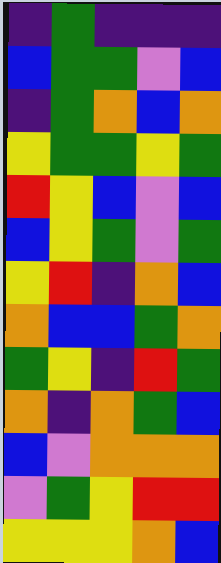[["indigo", "green", "indigo", "indigo", "indigo"], ["blue", "green", "green", "violet", "blue"], ["indigo", "green", "orange", "blue", "orange"], ["yellow", "green", "green", "yellow", "green"], ["red", "yellow", "blue", "violet", "blue"], ["blue", "yellow", "green", "violet", "green"], ["yellow", "red", "indigo", "orange", "blue"], ["orange", "blue", "blue", "green", "orange"], ["green", "yellow", "indigo", "red", "green"], ["orange", "indigo", "orange", "green", "blue"], ["blue", "violet", "orange", "orange", "orange"], ["violet", "green", "yellow", "red", "red"], ["yellow", "yellow", "yellow", "orange", "blue"]]